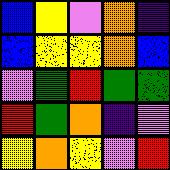[["blue", "yellow", "violet", "orange", "indigo"], ["blue", "yellow", "yellow", "orange", "blue"], ["violet", "green", "red", "green", "green"], ["red", "green", "orange", "indigo", "violet"], ["yellow", "orange", "yellow", "violet", "red"]]